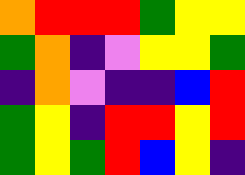[["orange", "red", "red", "red", "green", "yellow", "yellow"], ["green", "orange", "indigo", "violet", "yellow", "yellow", "green"], ["indigo", "orange", "violet", "indigo", "indigo", "blue", "red"], ["green", "yellow", "indigo", "red", "red", "yellow", "red"], ["green", "yellow", "green", "red", "blue", "yellow", "indigo"]]